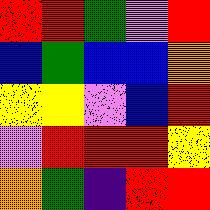[["red", "red", "green", "violet", "red"], ["blue", "green", "blue", "blue", "orange"], ["yellow", "yellow", "violet", "blue", "red"], ["violet", "red", "red", "red", "yellow"], ["orange", "green", "indigo", "red", "red"]]